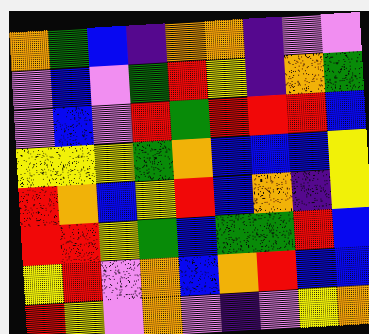[["orange", "green", "blue", "indigo", "orange", "orange", "indigo", "violet", "violet"], ["violet", "blue", "violet", "green", "red", "yellow", "indigo", "orange", "green"], ["violet", "blue", "violet", "red", "green", "red", "red", "red", "blue"], ["yellow", "yellow", "yellow", "green", "orange", "blue", "blue", "blue", "yellow"], ["red", "orange", "blue", "yellow", "red", "blue", "orange", "indigo", "yellow"], ["red", "red", "yellow", "green", "blue", "green", "green", "red", "blue"], ["yellow", "red", "violet", "orange", "blue", "orange", "red", "blue", "blue"], ["red", "yellow", "violet", "orange", "violet", "indigo", "violet", "yellow", "orange"]]